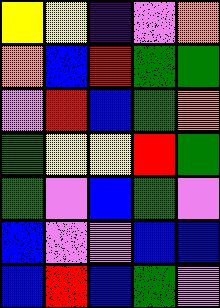[["yellow", "yellow", "indigo", "violet", "orange"], ["orange", "blue", "red", "green", "green"], ["violet", "red", "blue", "green", "orange"], ["green", "yellow", "yellow", "red", "green"], ["green", "violet", "blue", "green", "violet"], ["blue", "violet", "violet", "blue", "blue"], ["blue", "red", "blue", "green", "violet"]]